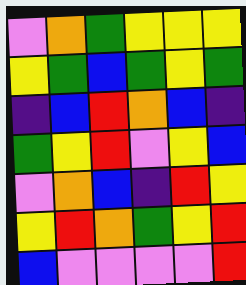[["violet", "orange", "green", "yellow", "yellow", "yellow"], ["yellow", "green", "blue", "green", "yellow", "green"], ["indigo", "blue", "red", "orange", "blue", "indigo"], ["green", "yellow", "red", "violet", "yellow", "blue"], ["violet", "orange", "blue", "indigo", "red", "yellow"], ["yellow", "red", "orange", "green", "yellow", "red"], ["blue", "violet", "violet", "violet", "violet", "red"]]